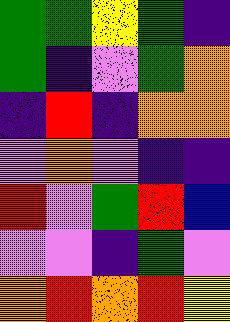[["green", "green", "yellow", "green", "indigo"], ["green", "indigo", "violet", "green", "orange"], ["indigo", "red", "indigo", "orange", "orange"], ["violet", "orange", "violet", "indigo", "indigo"], ["red", "violet", "green", "red", "blue"], ["violet", "violet", "indigo", "green", "violet"], ["orange", "red", "orange", "red", "yellow"]]